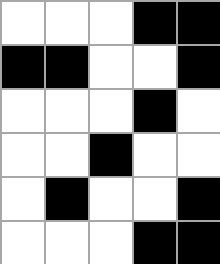[["white", "white", "white", "black", "black"], ["black", "black", "white", "white", "black"], ["white", "white", "white", "black", "white"], ["white", "white", "black", "white", "white"], ["white", "black", "white", "white", "black"], ["white", "white", "white", "black", "black"]]